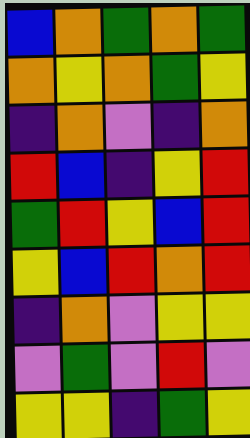[["blue", "orange", "green", "orange", "green"], ["orange", "yellow", "orange", "green", "yellow"], ["indigo", "orange", "violet", "indigo", "orange"], ["red", "blue", "indigo", "yellow", "red"], ["green", "red", "yellow", "blue", "red"], ["yellow", "blue", "red", "orange", "red"], ["indigo", "orange", "violet", "yellow", "yellow"], ["violet", "green", "violet", "red", "violet"], ["yellow", "yellow", "indigo", "green", "yellow"]]